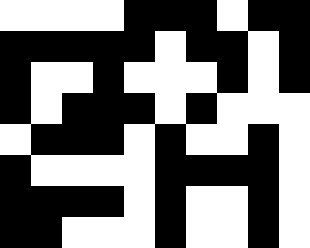[["white", "white", "white", "white", "black", "black", "black", "white", "black", "black"], ["black", "black", "black", "black", "black", "white", "black", "black", "white", "black"], ["black", "white", "white", "black", "white", "white", "white", "black", "white", "black"], ["black", "white", "black", "black", "black", "white", "black", "white", "white", "white"], ["white", "black", "black", "black", "white", "black", "white", "white", "black", "white"], ["black", "white", "white", "white", "white", "black", "black", "black", "black", "white"], ["black", "black", "black", "black", "white", "black", "white", "white", "black", "white"], ["black", "black", "white", "white", "white", "black", "white", "white", "black", "white"]]